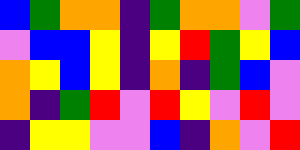[["blue", "green", "orange", "orange", "indigo", "green", "orange", "orange", "violet", "green"], ["violet", "blue", "blue", "yellow", "indigo", "yellow", "red", "green", "yellow", "blue"], ["orange", "yellow", "blue", "yellow", "indigo", "orange", "indigo", "green", "blue", "violet"], ["orange", "indigo", "green", "red", "violet", "red", "yellow", "violet", "red", "violet"], ["indigo", "yellow", "yellow", "violet", "violet", "blue", "indigo", "orange", "violet", "red"]]